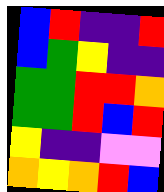[["blue", "red", "indigo", "indigo", "red"], ["blue", "green", "yellow", "indigo", "indigo"], ["green", "green", "red", "red", "orange"], ["green", "green", "red", "blue", "red"], ["yellow", "indigo", "indigo", "violet", "violet"], ["orange", "yellow", "orange", "red", "blue"]]